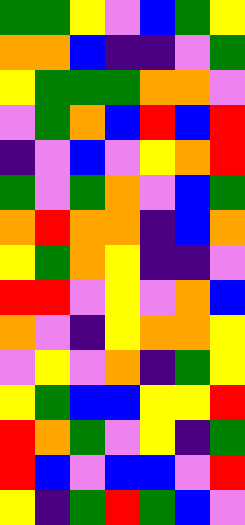[["green", "green", "yellow", "violet", "blue", "green", "yellow"], ["orange", "orange", "blue", "indigo", "indigo", "violet", "green"], ["yellow", "green", "green", "green", "orange", "orange", "violet"], ["violet", "green", "orange", "blue", "red", "blue", "red"], ["indigo", "violet", "blue", "violet", "yellow", "orange", "red"], ["green", "violet", "green", "orange", "violet", "blue", "green"], ["orange", "red", "orange", "orange", "indigo", "blue", "orange"], ["yellow", "green", "orange", "yellow", "indigo", "indigo", "violet"], ["red", "red", "violet", "yellow", "violet", "orange", "blue"], ["orange", "violet", "indigo", "yellow", "orange", "orange", "yellow"], ["violet", "yellow", "violet", "orange", "indigo", "green", "yellow"], ["yellow", "green", "blue", "blue", "yellow", "yellow", "red"], ["red", "orange", "green", "violet", "yellow", "indigo", "green"], ["red", "blue", "violet", "blue", "blue", "violet", "red"], ["yellow", "indigo", "green", "red", "green", "blue", "violet"]]